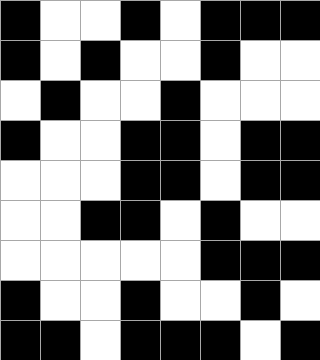[["black", "white", "white", "black", "white", "black", "black", "black"], ["black", "white", "black", "white", "white", "black", "white", "white"], ["white", "black", "white", "white", "black", "white", "white", "white"], ["black", "white", "white", "black", "black", "white", "black", "black"], ["white", "white", "white", "black", "black", "white", "black", "black"], ["white", "white", "black", "black", "white", "black", "white", "white"], ["white", "white", "white", "white", "white", "black", "black", "black"], ["black", "white", "white", "black", "white", "white", "black", "white"], ["black", "black", "white", "black", "black", "black", "white", "black"]]